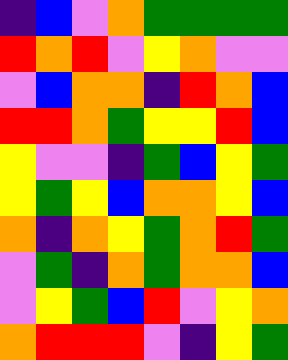[["indigo", "blue", "violet", "orange", "green", "green", "green", "green"], ["red", "orange", "red", "violet", "yellow", "orange", "violet", "violet"], ["violet", "blue", "orange", "orange", "indigo", "red", "orange", "blue"], ["red", "red", "orange", "green", "yellow", "yellow", "red", "blue"], ["yellow", "violet", "violet", "indigo", "green", "blue", "yellow", "green"], ["yellow", "green", "yellow", "blue", "orange", "orange", "yellow", "blue"], ["orange", "indigo", "orange", "yellow", "green", "orange", "red", "green"], ["violet", "green", "indigo", "orange", "green", "orange", "orange", "blue"], ["violet", "yellow", "green", "blue", "red", "violet", "yellow", "orange"], ["orange", "red", "red", "red", "violet", "indigo", "yellow", "green"]]